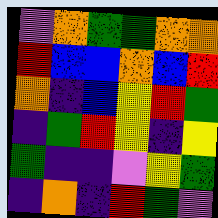[["violet", "orange", "green", "green", "orange", "orange"], ["red", "blue", "blue", "orange", "blue", "red"], ["orange", "indigo", "blue", "yellow", "red", "green"], ["indigo", "green", "red", "yellow", "indigo", "yellow"], ["green", "indigo", "indigo", "violet", "yellow", "green"], ["indigo", "orange", "indigo", "red", "green", "violet"]]